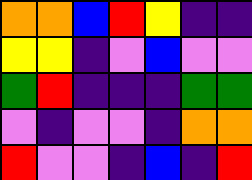[["orange", "orange", "blue", "red", "yellow", "indigo", "indigo"], ["yellow", "yellow", "indigo", "violet", "blue", "violet", "violet"], ["green", "red", "indigo", "indigo", "indigo", "green", "green"], ["violet", "indigo", "violet", "violet", "indigo", "orange", "orange"], ["red", "violet", "violet", "indigo", "blue", "indigo", "red"]]